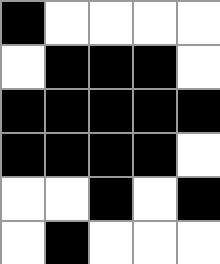[["black", "white", "white", "white", "white"], ["white", "black", "black", "black", "white"], ["black", "black", "black", "black", "black"], ["black", "black", "black", "black", "white"], ["white", "white", "black", "white", "black"], ["white", "black", "white", "white", "white"]]